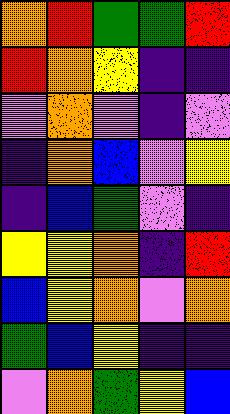[["orange", "red", "green", "green", "red"], ["red", "orange", "yellow", "indigo", "indigo"], ["violet", "orange", "violet", "indigo", "violet"], ["indigo", "orange", "blue", "violet", "yellow"], ["indigo", "blue", "green", "violet", "indigo"], ["yellow", "yellow", "orange", "indigo", "red"], ["blue", "yellow", "orange", "violet", "orange"], ["green", "blue", "yellow", "indigo", "indigo"], ["violet", "orange", "green", "yellow", "blue"]]